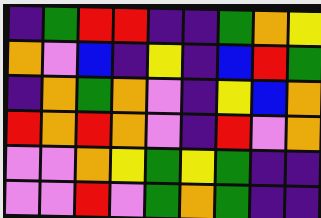[["indigo", "green", "red", "red", "indigo", "indigo", "green", "orange", "yellow"], ["orange", "violet", "blue", "indigo", "yellow", "indigo", "blue", "red", "green"], ["indigo", "orange", "green", "orange", "violet", "indigo", "yellow", "blue", "orange"], ["red", "orange", "red", "orange", "violet", "indigo", "red", "violet", "orange"], ["violet", "violet", "orange", "yellow", "green", "yellow", "green", "indigo", "indigo"], ["violet", "violet", "red", "violet", "green", "orange", "green", "indigo", "indigo"]]